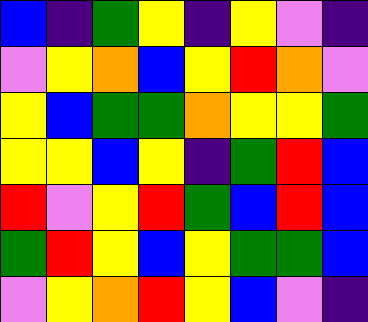[["blue", "indigo", "green", "yellow", "indigo", "yellow", "violet", "indigo"], ["violet", "yellow", "orange", "blue", "yellow", "red", "orange", "violet"], ["yellow", "blue", "green", "green", "orange", "yellow", "yellow", "green"], ["yellow", "yellow", "blue", "yellow", "indigo", "green", "red", "blue"], ["red", "violet", "yellow", "red", "green", "blue", "red", "blue"], ["green", "red", "yellow", "blue", "yellow", "green", "green", "blue"], ["violet", "yellow", "orange", "red", "yellow", "blue", "violet", "indigo"]]